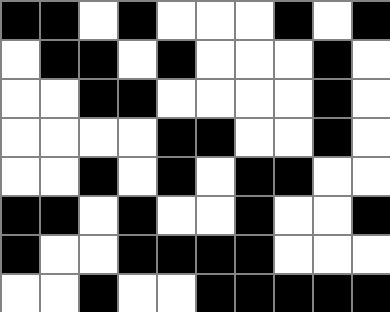[["black", "black", "white", "black", "white", "white", "white", "black", "white", "black"], ["white", "black", "black", "white", "black", "white", "white", "white", "black", "white"], ["white", "white", "black", "black", "white", "white", "white", "white", "black", "white"], ["white", "white", "white", "white", "black", "black", "white", "white", "black", "white"], ["white", "white", "black", "white", "black", "white", "black", "black", "white", "white"], ["black", "black", "white", "black", "white", "white", "black", "white", "white", "black"], ["black", "white", "white", "black", "black", "black", "black", "white", "white", "white"], ["white", "white", "black", "white", "white", "black", "black", "black", "black", "black"]]